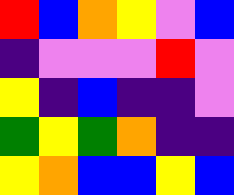[["red", "blue", "orange", "yellow", "violet", "blue"], ["indigo", "violet", "violet", "violet", "red", "violet"], ["yellow", "indigo", "blue", "indigo", "indigo", "violet"], ["green", "yellow", "green", "orange", "indigo", "indigo"], ["yellow", "orange", "blue", "blue", "yellow", "blue"]]